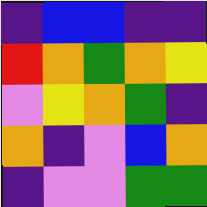[["indigo", "blue", "blue", "indigo", "indigo"], ["red", "orange", "green", "orange", "yellow"], ["violet", "yellow", "orange", "green", "indigo"], ["orange", "indigo", "violet", "blue", "orange"], ["indigo", "violet", "violet", "green", "green"]]